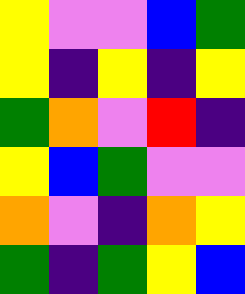[["yellow", "violet", "violet", "blue", "green"], ["yellow", "indigo", "yellow", "indigo", "yellow"], ["green", "orange", "violet", "red", "indigo"], ["yellow", "blue", "green", "violet", "violet"], ["orange", "violet", "indigo", "orange", "yellow"], ["green", "indigo", "green", "yellow", "blue"]]